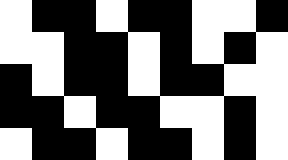[["white", "black", "black", "white", "black", "black", "white", "white", "black"], ["white", "white", "black", "black", "white", "black", "white", "black", "white"], ["black", "white", "black", "black", "white", "black", "black", "white", "white"], ["black", "black", "white", "black", "black", "white", "white", "black", "white"], ["white", "black", "black", "white", "black", "black", "white", "black", "white"]]